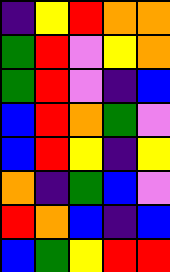[["indigo", "yellow", "red", "orange", "orange"], ["green", "red", "violet", "yellow", "orange"], ["green", "red", "violet", "indigo", "blue"], ["blue", "red", "orange", "green", "violet"], ["blue", "red", "yellow", "indigo", "yellow"], ["orange", "indigo", "green", "blue", "violet"], ["red", "orange", "blue", "indigo", "blue"], ["blue", "green", "yellow", "red", "red"]]